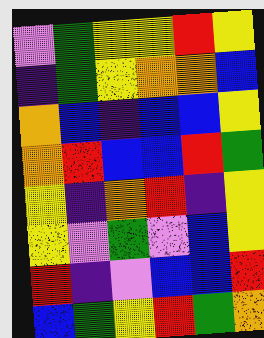[["violet", "green", "yellow", "yellow", "red", "yellow"], ["indigo", "green", "yellow", "orange", "orange", "blue"], ["orange", "blue", "indigo", "blue", "blue", "yellow"], ["orange", "red", "blue", "blue", "red", "green"], ["yellow", "indigo", "orange", "red", "indigo", "yellow"], ["yellow", "violet", "green", "violet", "blue", "yellow"], ["red", "indigo", "violet", "blue", "blue", "red"], ["blue", "green", "yellow", "red", "green", "orange"]]